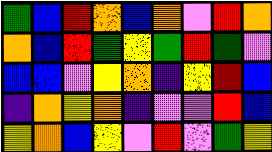[["green", "blue", "red", "orange", "blue", "orange", "violet", "red", "orange"], ["orange", "blue", "red", "green", "yellow", "green", "red", "green", "violet"], ["blue", "blue", "violet", "yellow", "orange", "indigo", "yellow", "red", "blue"], ["indigo", "orange", "yellow", "orange", "indigo", "violet", "violet", "red", "blue"], ["yellow", "orange", "blue", "yellow", "violet", "red", "violet", "green", "yellow"]]